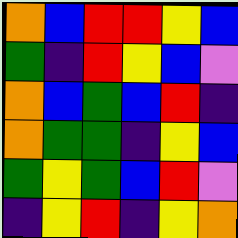[["orange", "blue", "red", "red", "yellow", "blue"], ["green", "indigo", "red", "yellow", "blue", "violet"], ["orange", "blue", "green", "blue", "red", "indigo"], ["orange", "green", "green", "indigo", "yellow", "blue"], ["green", "yellow", "green", "blue", "red", "violet"], ["indigo", "yellow", "red", "indigo", "yellow", "orange"]]